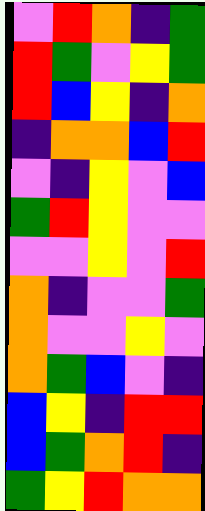[["violet", "red", "orange", "indigo", "green"], ["red", "green", "violet", "yellow", "green"], ["red", "blue", "yellow", "indigo", "orange"], ["indigo", "orange", "orange", "blue", "red"], ["violet", "indigo", "yellow", "violet", "blue"], ["green", "red", "yellow", "violet", "violet"], ["violet", "violet", "yellow", "violet", "red"], ["orange", "indigo", "violet", "violet", "green"], ["orange", "violet", "violet", "yellow", "violet"], ["orange", "green", "blue", "violet", "indigo"], ["blue", "yellow", "indigo", "red", "red"], ["blue", "green", "orange", "red", "indigo"], ["green", "yellow", "red", "orange", "orange"]]